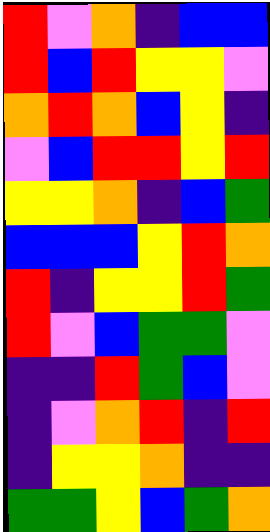[["red", "violet", "orange", "indigo", "blue", "blue"], ["red", "blue", "red", "yellow", "yellow", "violet"], ["orange", "red", "orange", "blue", "yellow", "indigo"], ["violet", "blue", "red", "red", "yellow", "red"], ["yellow", "yellow", "orange", "indigo", "blue", "green"], ["blue", "blue", "blue", "yellow", "red", "orange"], ["red", "indigo", "yellow", "yellow", "red", "green"], ["red", "violet", "blue", "green", "green", "violet"], ["indigo", "indigo", "red", "green", "blue", "violet"], ["indigo", "violet", "orange", "red", "indigo", "red"], ["indigo", "yellow", "yellow", "orange", "indigo", "indigo"], ["green", "green", "yellow", "blue", "green", "orange"]]